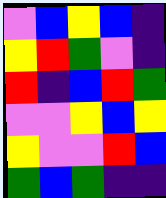[["violet", "blue", "yellow", "blue", "indigo"], ["yellow", "red", "green", "violet", "indigo"], ["red", "indigo", "blue", "red", "green"], ["violet", "violet", "yellow", "blue", "yellow"], ["yellow", "violet", "violet", "red", "blue"], ["green", "blue", "green", "indigo", "indigo"]]